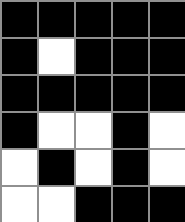[["black", "black", "black", "black", "black"], ["black", "white", "black", "black", "black"], ["black", "black", "black", "black", "black"], ["black", "white", "white", "black", "white"], ["white", "black", "white", "black", "white"], ["white", "white", "black", "black", "black"]]